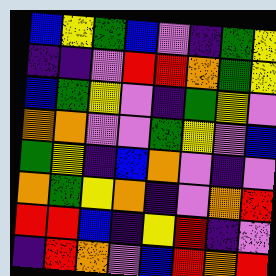[["blue", "yellow", "green", "blue", "violet", "indigo", "green", "yellow"], ["indigo", "indigo", "violet", "red", "red", "orange", "green", "yellow"], ["blue", "green", "yellow", "violet", "indigo", "green", "yellow", "violet"], ["orange", "orange", "violet", "violet", "green", "yellow", "violet", "blue"], ["green", "yellow", "indigo", "blue", "orange", "violet", "indigo", "violet"], ["orange", "green", "yellow", "orange", "indigo", "violet", "orange", "red"], ["red", "red", "blue", "indigo", "yellow", "red", "indigo", "violet"], ["indigo", "red", "orange", "violet", "blue", "red", "orange", "red"]]